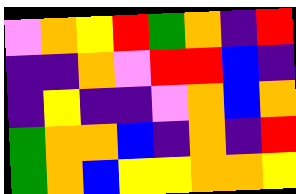[["violet", "orange", "yellow", "red", "green", "orange", "indigo", "red"], ["indigo", "indigo", "orange", "violet", "red", "red", "blue", "indigo"], ["indigo", "yellow", "indigo", "indigo", "violet", "orange", "blue", "orange"], ["green", "orange", "orange", "blue", "indigo", "orange", "indigo", "red"], ["green", "orange", "blue", "yellow", "yellow", "orange", "orange", "yellow"]]